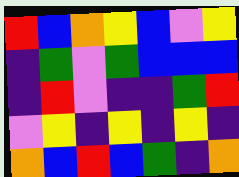[["red", "blue", "orange", "yellow", "blue", "violet", "yellow"], ["indigo", "green", "violet", "green", "blue", "blue", "blue"], ["indigo", "red", "violet", "indigo", "indigo", "green", "red"], ["violet", "yellow", "indigo", "yellow", "indigo", "yellow", "indigo"], ["orange", "blue", "red", "blue", "green", "indigo", "orange"]]